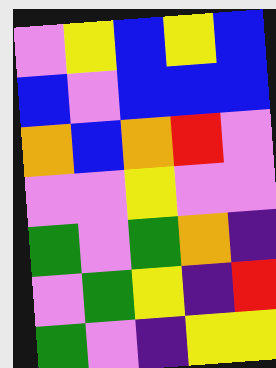[["violet", "yellow", "blue", "yellow", "blue"], ["blue", "violet", "blue", "blue", "blue"], ["orange", "blue", "orange", "red", "violet"], ["violet", "violet", "yellow", "violet", "violet"], ["green", "violet", "green", "orange", "indigo"], ["violet", "green", "yellow", "indigo", "red"], ["green", "violet", "indigo", "yellow", "yellow"]]